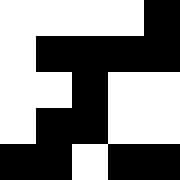[["white", "white", "white", "white", "black"], ["white", "black", "black", "black", "black"], ["white", "white", "black", "white", "white"], ["white", "black", "black", "white", "white"], ["black", "black", "white", "black", "black"]]